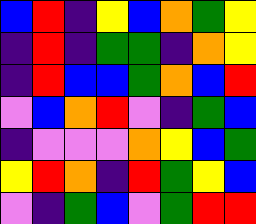[["blue", "red", "indigo", "yellow", "blue", "orange", "green", "yellow"], ["indigo", "red", "indigo", "green", "green", "indigo", "orange", "yellow"], ["indigo", "red", "blue", "blue", "green", "orange", "blue", "red"], ["violet", "blue", "orange", "red", "violet", "indigo", "green", "blue"], ["indigo", "violet", "violet", "violet", "orange", "yellow", "blue", "green"], ["yellow", "red", "orange", "indigo", "red", "green", "yellow", "blue"], ["violet", "indigo", "green", "blue", "violet", "green", "red", "red"]]